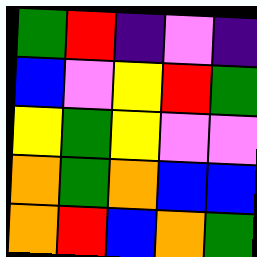[["green", "red", "indigo", "violet", "indigo"], ["blue", "violet", "yellow", "red", "green"], ["yellow", "green", "yellow", "violet", "violet"], ["orange", "green", "orange", "blue", "blue"], ["orange", "red", "blue", "orange", "green"]]